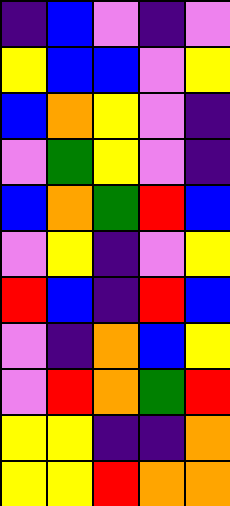[["indigo", "blue", "violet", "indigo", "violet"], ["yellow", "blue", "blue", "violet", "yellow"], ["blue", "orange", "yellow", "violet", "indigo"], ["violet", "green", "yellow", "violet", "indigo"], ["blue", "orange", "green", "red", "blue"], ["violet", "yellow", "indigo", "violet", "yellow"], ["red", "blue", "indigo", "red", "blue"], ["violet", "indigo", "orange", "blue", "yellow"], ["violet", "red", "orange", "green", "red"], ["yellow", "yellow", "indigo", "indigo", "orange"], ["yellow", "yellow", "red", "orange", "orange"]]